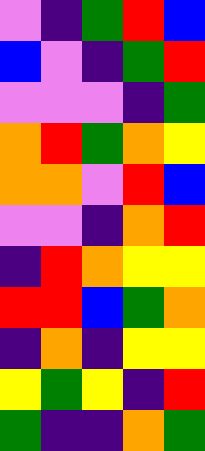[["violet", "indigo", "green", "red", "blue"], ["blue", "violet", "indigo", "green", "red"], ["violet", "violet", "violet", "indigo", "green"], ["orange", "red", "green", "orange", "yellow"], ["orange", "orange", "violet", "red", "blue"], ["violet", "violet", "indigo", "orange", "red"], ["indigo", "red", "orange", "yellow", "yellow"], ["red", "red", "blue", "green", "orange"], ["indigo", "orange", "indigo", "yellow", "yellow"], ["yellow", "green", "yellow", "indigo", "red"], ["green", "indigo", "indigo", "orange", "green"]]